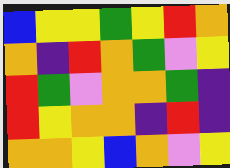[["blue", "yellow", "yellow", "green", "yellow", "red", "orange"], ["orange", "indigo", "red", "orange", "green", "violet", "yellow"], ["red", "green", "violet", "orange", "orange", "green", "indigo"], ["red", "yellow", "orange", "orange", "indigo", "red", "indigo"], ["orange", "orange", "yellow", "blue", "orange", "violet", "yellow"]]